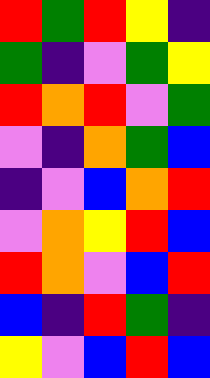[["red", "green", "red", "yellow", "indigo"], ["green", "indigo", "violet", "green", "yellow"], ["red", "orange", "red", "violet", "green"], ["violet", "indigo", "orange", "green", "blue"], ["indigo", "violet", "blue", "orange", "red"], ["violet", "orange", "yellow", "red", "blue"], ["red", "orange", "violet", "blue", "red"], ["blue", "indigo", "red", "green", "indigo"], ["yellow", "violet", "blue", "red", "blue"]]